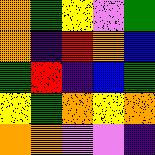[["orange", "green", "yellow", "violet", "green"], ["orange", "indigo", "red", "orange", "blue"], ["green", "red", "indigo", "blue", "green"], ["yellow", "green", "orange", "yellow", "orange"], ["orange", "orange", "violet", "violet", "indigo"]]